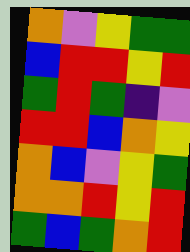[["orange", "violet", "yellow", "green", "green"], ["blue", "red", "red", "yellow", "red"], ["green", "red", "green", "indigo", "violet"], ["red", "red", "blue", "orange", "yellow"], ["orange", "blue", "violet", "yellow", "green"], ["orange", "orange", "red", "yellow", "red"], ["green", "blue", "green", "orange", "red"]]